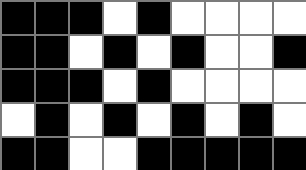[["black", "black", "black", "white", "black", "white", "white", "white", "white"], ["black", "black", "white", "black", "white", "black", "white", "white", "black"], ["black", "black", "black", "white", "black", "white", "white", "white", "white"], ["white", "black", "white", "black", "white", "black", "white", "black", "white"], ["black", "black", "white", "white", "black", "black", "black", "black", "black"]]